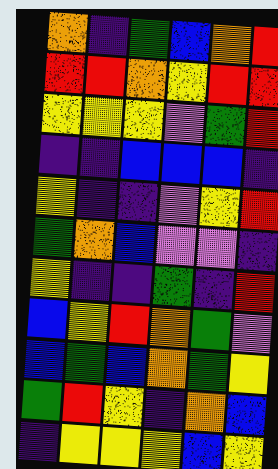[["orange", "indigo", "green", "blue", "orange", "red"], ["red", "red", "orange", "yellow", "red", "red"], ["yellow", "yellow", "yellow", "violet", "green", "red"], ["indigo", "indigo", "blue", "blue", "blue", "indigo"], ["yellow", "indigo", "indigo", "violet", "yellow", "red"], ["green", "orange", "blue", "violet", "violet", "indigo"], ["yellow", "indigo", "indigo", "green", "indigo", "red"], ["blue", "yellow", "red", "orange", "green", "violet"], ["blue", "green", "blue", "orange", "green", "yellow"], ["green", "red", "yellow", "indigo", "orange", "blue"], ["indigo", "yellow", "yellow", "yellow", "blue", "yellow"]]